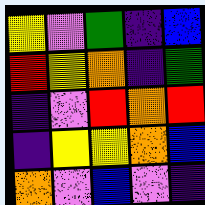[["yellow", "violet", "green", "indigo", "blue"], ["red", "yellow", "orange", "indigo", "green"], ["indigo", "violet", "red", "orange", "red"], ["indigo", "yellow", "yellow", "orange", "blue"], ["orange", "violet", "blue", "violet", "indigo"]]